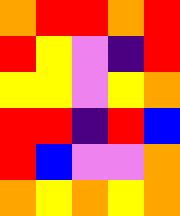[["orange", "red", "red", "orange", "red"], ["red", "yellow", "violet", "indigo", "red"], ["yellow", "yellow", "violet", "yellow", "orange"], ["red", "red", "indigo", "red", "blue"], ["red", "blue", "violet", "violet", "orange"], ["orange", "yellow", "orange", "yellow", "orange"]]